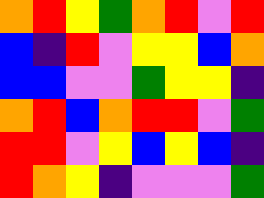[["orange", "red", "yellow", "green", "orange", "red", "violet", "red"], ["blue", "indigo", "red", "violet", "yellow", "yellow", "blue", "orange"], ["blue", "blue", "violet", "violet", "green", "yellow", "yellow", "indigo"], ["orange", "red", "blue", "orange", "red", "red", "violet", "green"], ["red", "red", "violet", "yellow", "blue", "yellow", "blue", "indigo"], ["red", "orange", "yellow", "indigo", "violet", "violet", "violet", "green"]]